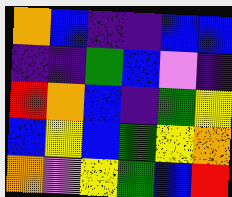[["orange", "blue", "indigo", "indigo", "blue", "blue"], ["indigo", "indigo", "green", "blue", "violet", "indigo"], ["red", "orange", "blue", "indigo", "green", "yellow"], ["blue", "yellow", "blue", "green", "yellow", "orange"], ["orange", "violet", "yellow", "green", "blue", "red"]]